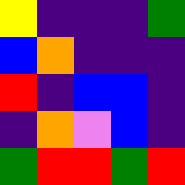[["yellow", "indigo", "indigo", "indigo", "green"], ["blue", "orange", "indigo", "indigo", "indigo"], ["red", "indigo", "blue", "blue", "indigo"], ["indigo", "orange", "violet", "blue", "indigo"], ["green", "red", "red", "green", "red"]]